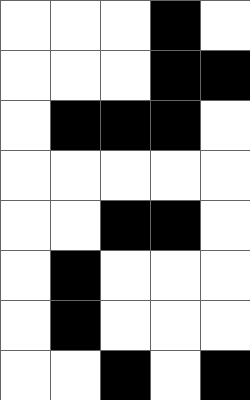[["white", "white", "white", "black", "white"], ["white", "white", "white", "black", "black"], ["white", "black", "black", "black", "white"], ["white", "white", "white", "white", "white"], ["white", "white", "black", "black", "white"], ["white", "black", "white", "white", "white"], ["white", "black", "white", "white", "white"], ["white", "white", "black", "white", "black"]]